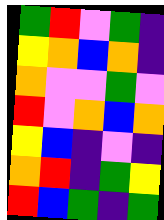[["green", "red", "violet", "green", "indigo"], ["yellow", "orange", "blue", "orange", "indigo"], ["orange", "violet", "violet", "green", "violet"], ["red", "violet", "orange", "blue", "orange"], ["yellow", "blue", "indigo", "violet", "indigo"], ["orange", "red", "indigo", "green", "yellow"], ["red", "blue", "green", "indigo", "green"]]